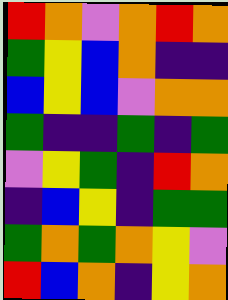[["red", "orange", "violet", "orange", "red", "orange"], ["green", "yellow", "blue", "orange", "indigo", "indigo"], ["blue", "yellow", "blue", "violet", "orange", "orange"], ["green", "indigo", "indigo", "green", "indigo", "green"], ["violet", "yellow", "green", "indigo", "red", "orange"], ["indigo", "blue", "yellow", "indigo", "green", "green"], ["green", "orange", "green", "orange", "yellow", "violet"], ["red", "blue", "orange", "indigo", "yellow", "orange"]]